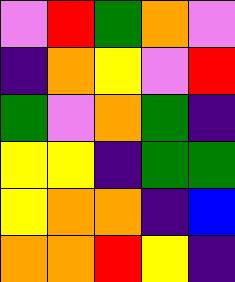[["violet", "red", "green", "orange", "violet"], ["indigo", "orange", "yellow", "violet", "red"], ["green", "violet", "orange", "green", "indigo"], ["yellow", "yellow", "indigo", "green", "green"], ["yellow", "orange", "orange", "indigo", "blue"], ["orange", "orange", "red", "yellow", "indigo"]]